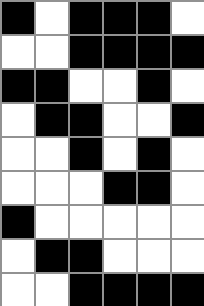[["black", "white", "black", "black", "black", "white"], ["white", "white", "black", "black", "black", "black"], ["black", "black", "white", "white", "black", "white"], ["white", "black", "black", "white", "white", "black"], ["white", "white", "black", "white", "black", "white"], ["white", "white", "white", "black", "black", "white"], ["black", "white", "white", "white", "white", "white"], ["white", "black", "black", "white", "white", "white"], ["white", "white", "black", "black", "black", "black"]]